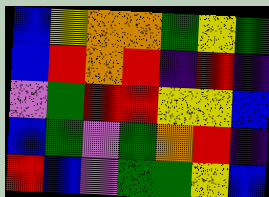[["blue", "yellow", "orange", "orange", "green", "yellow", "green"], ["blue", "red", "orange", "red", "indigo", "red", "indigo"], ["violet", "green", "red", "red", "yellow", "yellow", "blue"], ["blue", "green", "violet", "green", "orange", "red", "indigo"], ["red", "blue", "violet", "green", "green", "yellow", "blue"]]